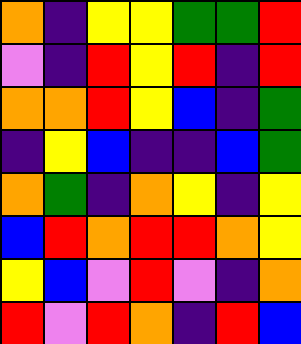[["orange", "indigo", "yellow", "yellow", "green", "green", "red"], ["violet", "indigo", "red", "yellow", "red", "indigo", "red"], ["orange", "orange", "red", "yellow", "blue", "indigo", "green"], ["indigo", "yellow", "blue", "indigo", "indigo", "blue", "green"], ["orange", "green", "indigo", "orange", "yellow", "indigo", "yellow"], ["blue", "red", "orange", "red", "red", "orange", "yellow"], ["yellow", "blue", "violet", "red", "violet", "indigo", "orange"], ["red", "violet", "red", "orange", "indigo", "red", "blue"]]